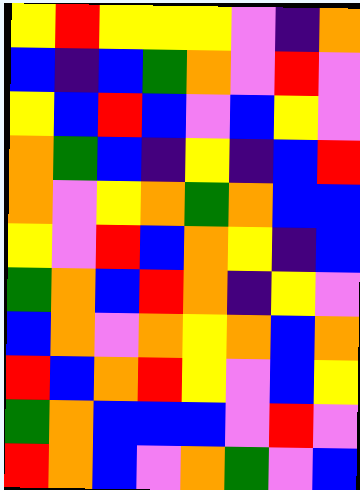[["yellow", "red", "yellow", "yellow", "yellow", "violet", "indigo", "orange"], ["blue", "indigo", "blue", "green", "orange", "violet", "red", "violet"], ["yellow", "blue", "red", "blue", "violet", "blue", "yellow", "violet"], ["orange", "green", "blue", "indigo", "yellow", "indigo", "blue", "red"], ["orange", "violet", "yellow", "orange", "green", "orange", "blue", "blue"], ["yellow", "violet", "red", "blue", "orange", "yellow", "indigo", "blue"], ["green", "orange", "blue", "red", "orange", "indigo", "yellow", "violet"], ["blue", "orange", "violet", "orange", "yellow", "orange", "blue", "orange"], ["red", "blue", "orange", "red", "yellow", "violet", "blue", "yellow"], ["green", "orange", "blue", "blue", "blue", "violet", "red", "violet"], ["red", "orange", "blue", "violet", "orange", "green", "violet", "blue"]]